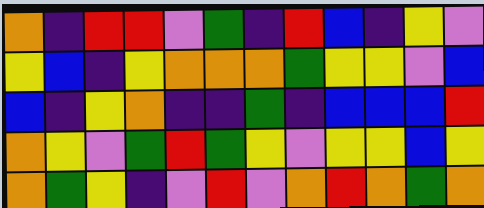[["orange", "indigo", "red", "red", "violet", "green", "indigo", "red", "blue", "indigo", "yellow", "violet"], ["yellow", "blue", "indigo", "yellow", "orange", "orange", "orange", "green", "yellow", "yellow", "violet", "blue"], ["blue", "indigo", "yellow", "orange", "indigo", "indigo", "green", "indigo", "blue", "blue", "blue", "red"], ["orange", "yellow", "violet", "green", "red", "green", "yellow", "violet", "yellow", "yellow", "blue", "yellow"], ["orange", "green", "yellow", "indigo", "violet", "red", "violet", "orange", "red", "orange", "green", "orange"]]